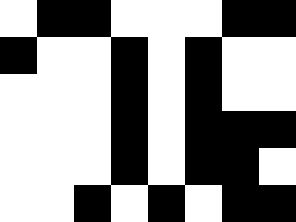[["white", "black", "black", "white", "white", "white", "black", "black"], ["black", "white", "white", "black", "white", "black", "white", "white"], ["white", "white", "white", "black", "white", "black", "white", "white"], ["white", "white", "white", "black", "white", "black", "black", "black"], ["white", "white", "white", "black", "white", "black", "black", "white"], ["white", "white", "black", "white", "black", "white", "black", "black"]]